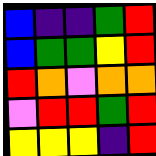[["blue", "indigo", "indigo", "green", "red"], ["blue", "green", "green", "yellow", "red"], ["red", "orange", "violet", "orange", "orange"], ["violet", "red", "red", "green", "red"], ["yellow", "yellow", "yellow", "indigo", "red"]]